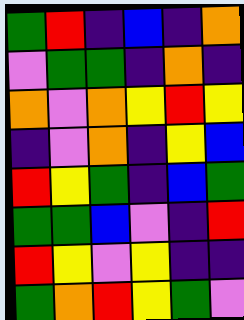[["green", "red", "indigo", "blue", "indigo", "orange"], ["violet", "green", "green", "indigo", "orange", "indigo"], ["orange", "violet", "orange", "yellow", "red", "yellow"], ["indigo", "violet", "orange", "indigo", "yellow", "blue"], ["red", "yellow", "green", "indigo", "blue", "green"], ["green", "green", "blue", "violet", "indigo", "red"], ["red", "yellow", "violet", "yellow", "indigo", "indigo"], ["green", "orange", "red", "yellow", "green", "violet"]]